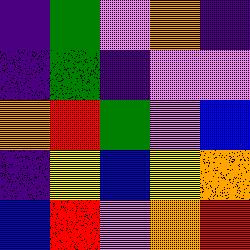[["indigo", "green", "violet", "orange", "indigo"], ["indigo", "green", "indigo", "violet", "violet"], ["orange", "red", "green", "violet", "blue"], ["indigo", "yellow", "blue", "yellow", "orange"], ["blue", "red", "violet", "orange", "red"]]